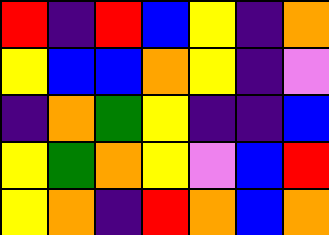[["red", "indigo", "red", "blue", "yellow", "indigo", "orange"], ["yellow", "blue", "blue", "orange", "yellow", "indigo", "violet"], ["indigo", "orange", "green", "yellow", "indigo", "indigo", "blue"], ["yellow", "green", "orange", "yellow", "violet", "blue", "red"], ["yellow", "orange", "indigo", "red", "orange", "blue", "orange"]]